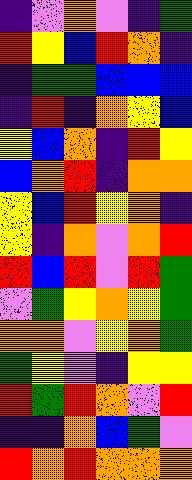[["indigo", "violet", "orange", "violet", "indigo", "green"], ["red", "yellow", "blue", "red", "orange", "indigo"], ["indigo", "green", "green", "blue", "blue", "blue"], ["indigo", "red", "indigo", "orange", "yellow", "blue"], ["yellow", "blue", "orange", "indigo", "red", "yellow"], ["blue", "orange", "red", "indigo", "orange", "orange"], ["yellow", "blue", "red", "yellow", "orange", "indigo"], ["yellow", "indigo", "orange", "violet", "orange", "red"], ["red", "blue", "red", "violet", "red", "green"], ["violet", "green", "yellow", "orange", "yellow", "green"], ["orange", "orange", "violet", "yellow", "orange", "green"], ["green", "yellow", "violet", "indigo", "yellow", "yellow"], ["red", "green", "red", "orange", "violet", "red"], ["indigo", "indigo", "orange", "blue", "green", "violet"], ["red", "orange", "red", "orange", "orange", "orange"]]